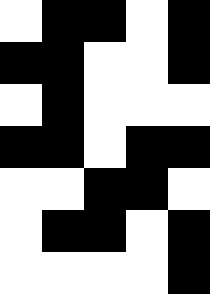[["white", "black", "black", "white", "black"], ["black", "black", "white", "white", "black"], ["white", "black", "white", "white", "white"], ["black", "black", "white", "black", "black"], ["white", "white", "black", "black", "white"], ["white", "black", "black", "white", "black"], ["white", "white", "white", "white", "black"]]